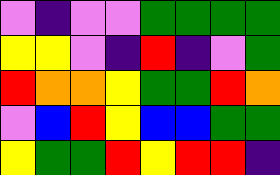[["violet", "indigo", "violet", "violet", "green", "green", "green", "green"], ["yellow", "yellow", "violet", "indigo", "red", "indigo", "violet", "green"], ["red", "orange", "orange", "yellow", "green", "green", "red", "orange"], ["violet", "blue", "red", "yellow", "blue", "blue", "green", "green"], ["yellow", "green", "green", "red", "yellow", "red", "red", "indigo"]]